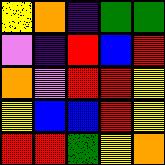[["yellow", "orange", "indigo", "green", "green"], ["violet", "indigo", "red", "blue", "red"], ["orange", "violet", "red", "red", "yellow"], ["yellow", "blue", "blue", "red", "yellow"], ["red", "red", "green", "yellow", "orange"]]